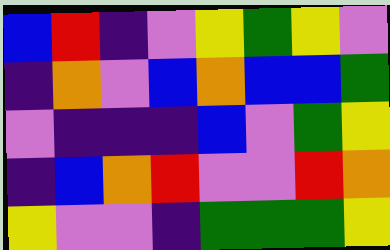[["blue", "red", "indigo", "violet", "yellow", "green", "yellow", "violet"], ["indigo", "orange", "violet", "blue", "orange", "blue", "blue", "green"], ["violet", "indigo", "indigo", "indigo", "blue", "violet", "green", "yellow"], ["indigo", "blue", "orange", "red", "violet", "violet", "red", "orange"], ["yellow", "violet", "violet", "indigo", "green", "green", "green", "yellow"]]